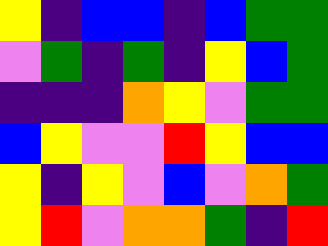[["yellow", "indigo", "blue", "blue", "indigo", "blue", "green", "green"], ["violet", "green", "indigo", "green", "indigo", "yellow", "blue", "green"], ["indigo", "indigo", "indigo", "orange", "yellow", "violet", "green", "green"], ["blue", "yellow", "violet", "violet", "red", "yellow", "blue", "blue"], ["yellow", "indigo", "yellow", "violet", "blue", "violet", "orange", "green"], ["yellow", "red", "violet", "orange", "orange", "green", "indigo", "red"]]